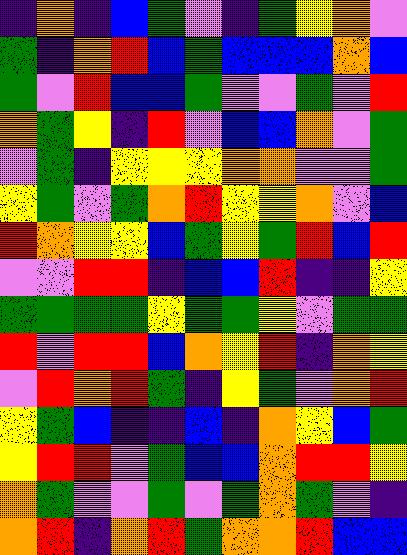[["indigo", "orange", "indigo", "blue", "green", "violet", "indigo", "green", "yellow", "orange", "violet"], ["green", "indigo", "orange", "red", "blue", "green", "blue", "blue", "blue", "orange", "blue"], ["green", "violet", "red", "blue", "blue", "green", "violet", "violet", "green", "violet", "red"], ["orange", "green", "yellow", "indigo", "red", "violet", "blue", "blue", "orange", "violet", "green"], ["violet", "green", "indigo", "yellow", "yellow", "yellow", "orange", "orange", "violet", "violet", "green"], ["yellow", "green", "violet", "green", "orange", "red", "yellow", "yellow", "orange", "violet", "blue"], ["red", "orange", "yellow", "yellow", "blue", "green", "yellow", "green", "red", "blue", "red"], ["violet", "violet", "red", "red", "indigo", "blue", "blue", "red", "indigo", "indigo", "yellow"], ["green", "green", "green", "green", "yellow", "green", "green", "yellow", "violet", "green", "green"], ["red", "violet", "red", "red", "blue", "orange", "yellow", "red", "indigo", "orange", "yellow"], ["violet", "red", "orange", "red", "green", "indigo", "yellow", "green", "violet", "orange", "red"], ["yellow", "green", "blue", "indigo", "indigo", "blue", "indigo", "orange", "yellow", "blue", "green"], ["yellow", "red", "red", "violet", "green", "blue", "blue", "orange", "red", "red", "yellow"], ["orange", "green", "violet", "violet", "green", "violet", "green", "orange", "green", "violet", "indigo"], ["orange", "red", "indigo", "orange", "red", "green", "orange", "orange", "red", "blue", "blue"]]